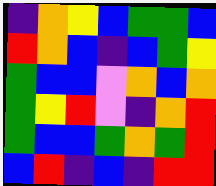[["indigo", "orange", "yellow", "blue", "green", "green", "blue"], ["red", "orange", "blue", "indigo", "blue", "green", "yellow"], ["green", "blue", "blue", "violet", "orange", "blue", "orange"], ["green", "yellow", "red", "violet", "indigo", "orange", "red"], ["green", "blue", "blue", "green", "orange", "green", "red"], ["blue", "red", "indigo", "blue", "indigo", "red", "red"]]